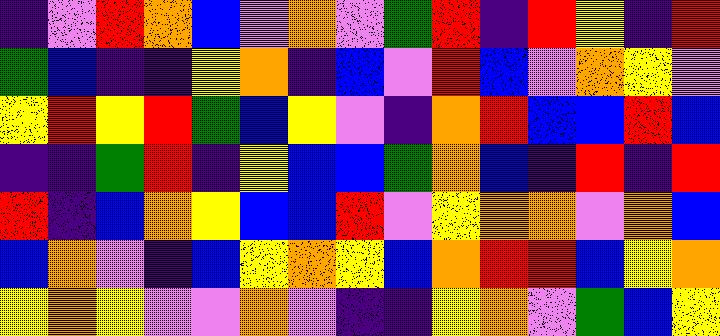[["indigo", "violet", "red", "orange", "blue", "violet", "orange", "violet", "green", "red", "indigo", "red", "yellow", "indigo", "red"], ["green", "blue", "indigo", "indigo", "yellow", "orange", "indigo", "blue", "violet", "red", "blue", "violet", "orange", "yellow", "violet"], ["yellow", "red", "yellow", "red", "green", "blue", "yellow", "violet", "indigo", "orange", "red", "blue", "blue", "red", "blue"], ["indigo", "indigo", "green", "red", "indigo", "yellow", "blue", "blue", "green", "orange", "blue", "indigo", "red", "indigo", "red"], ["red", "indigo", "blue", "orange", "yellow", "blue", "blue", "red", "violet", "yellow", "orange", "orange", "violet", "orange", "blue"], ["blue", "orange", "violet", "indigo", "blue", "yellow", "orange", "yellow", "blue", "orange", "red", "red", "blue", "yellow", "orange"], ["yellow", "orange", "yellow", "violet", "violet", "orange", "violet", "indigo", "indigo", "yellow", "orange", "violet", "green", "blue", "yellow"]]